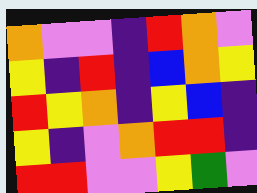[["orange", "violet", "violet", "indigo", "red", "orange", "violet"], ["yellow", "indigo", "red", "indigo", "blue", "orange", "yellow"], ["red", "yellow", "orange", "indigo", "yellow", "blue", "indigo"], ["yellow", "indigo", "violet", "orange", "red", "red", "indigo"], ["red", "red", "violet", "violet", "yellow", "green", "violet"]]